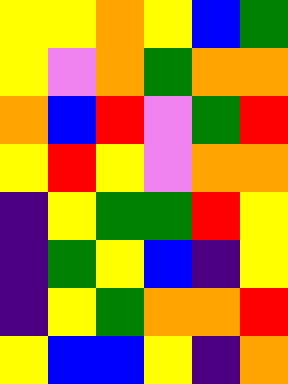[["yellow", "yellow", "orange", "yellow", "blue", "green"], ["yellow", "violet", "orange", "green", "orange", "orange"], ["orange", "blue", "red", "violet", "green", "red"], ["yellow", "red", "yellow", "violet", "orange", "orange"], ["indigo", "yellow", "green", "green", "red", "yellow"], ["indigo", "green", "yellow", "blue", "indigo", "yellow"], ["indigo", "yellow", "green", "orange", "orange", "red"], ["yellow", "blue", "blue", "yellow", "indigo", "orange"]]